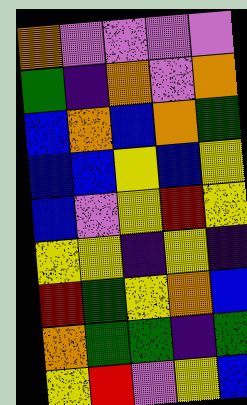[["orange", "violet", "violet", "violet", "violet"], ["green", "indigo", "orange", "violet", "orange"], ["blue", "orange", "blue", "orange", "green"], ["blue", "blue", "yellow", "blue", "yellow"], ["blue", "violet", "yellow", "red", "yellow"], ["yellow", "yellow", "indigo", "yellow", "indigo"], ["red", "green", "yellow", "orange", "blue"], ["orange", "green", "green", "indigo", "green"], ["yellow", "red", "violet", "yellow", "blue"]]